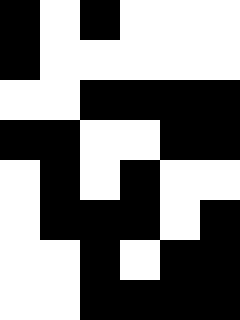[["black", "white", "black", "white", "white", "white"], ["black", "white", "white", "white", "white", "white"], ["white", "white", "black", "black", "black", "black"], ["black", "black", "white", "white", "black", "black"], ["white", "black", "white", "black", "white", "white"], ["white", "black", "black", "black", "white", "black"], ["white", "white", "black", "white", "black", "black"], ["white", "white", "black", "black", "black", "black"]]